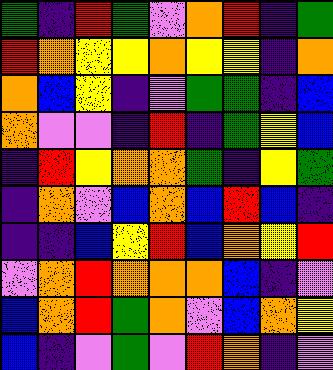[["green", "indigo", "red", "green", "violet", "orange", "red", "indigo", "green"], ["red", "orange", "yellow", "yellow", "orange", "yellow", "yellow", "indigo", "orange"], ["orange", "blue", "yellow", "indigo", "violet", "green", "green", "indigo", "blue"], ["orange", "violet", "violet", "indigo", "red", "indigo", "green", "yellow", "blue"], ["indigo", "red", "yellow", "orange", "orange", "green", "indigo", "yellow", "green"], ["indigo", "orange", "violet", "blue", "orange", "blue", "red", "blue", "indigo"], ["indigo", "indigo", "blue", "yellow", "red", "blue", "orange", "yellow", "red"], ["violet", "orange", "red", "orange", "orange", "orange", "blue", "indigo", "violet"], ["blue", "orange", "red", "green", "orange", "violet", "blue", "orange", "yellow"], ["blue", "indigo", "violet", "green", "violet", "red", "orange", "indigo", "violet"]]